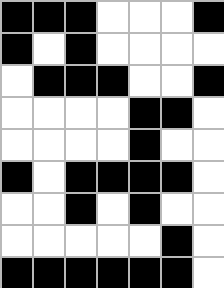[["black", "black", "black", "white", "white", "white", "black"], ["black", "white", "black", "white", "white", "white", "white"], ["white", "black", "black", "black", "white", "white", "black"], ["white", "white", "white", "white", "black", "black", "white"], ["white", "white", "white", "white", "black", "white", "white"], ["black", "white", "black", "black", "black", "black", "white"], ["white", "white", "black", "white", "black", "white", "white"], ["white", "white", "white", "white", "white", "black", "white"], ["black", "black", "black", "black", "black", "black", "white"]]